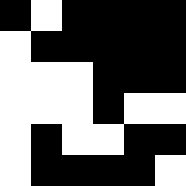[["black", "white", "black", "black", "black", "black"], ["white", "black", "black", "black", "black", "black"], ["white", "white", "white", "black", "black", "black"], ["white", "white", "white", "black", "white", "white"], ["white", "black", "white", "white", "black", "black"], ["white", "black", "black", "black", "black", "white"]]